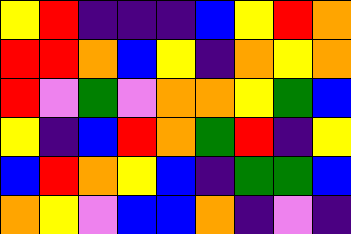[["yellow", "red", "indigo", "indigo", "indigo", "blue", "yellow", "red", "orange"], ["red", "red", "orange", "blue", "yellow", "indigo", "orange", "yellow", "orange"], ["red", "violet", "green", "violet", "orange", "orange", "yellow", "green", "blue"], ["yellow", "indigo", "blue", "red", "orange", "green", "red", "indigo", "yellow"], ["blue", "red", "orange", "yellow", "blue", "indigo", "green", "green", "blue"], ["orange", "yellow", "violet", "blue", "blue", "orange", "indigo", "violet", "indigo"]]